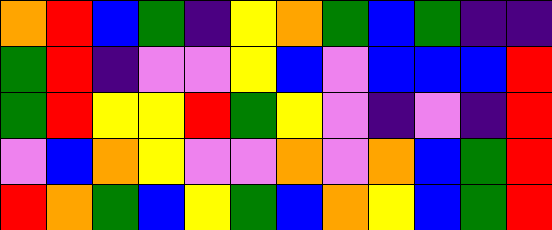[["orange", "red", "blue", "green", "indigo", "yellow", "orange", "green", "blue", "green", "indigo", "indigo"], ["green", "red", "indigo", "violet", "violet", "yellow", "blue", "violet", "blue", "blue", "blue", "red"], ["green", "red", "yellow", "yellow", "red", "green", "yellow", "violet", "indigo", "violet", "indigo", "red"], ["violet", "blue", "orange", "yellow", "violet", "violet", "orange", "violet", "orange", "blue", "green", "red"], ["red", "orange", "green", "blue", "yellow", "green", "blue", "orange", "yellow", "blue", "green", "red"]]